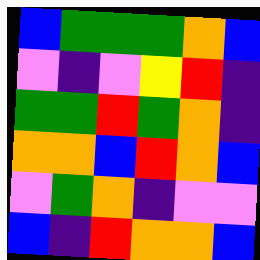[["blue", "green", "green", "green", "orange", "blue"], ["violet", "indigo", "violet", "yellow", "red", "indigo"], ["green", "green", "red", "green", "orange", "indigo"], ["orange", "orange", "blue", "red", "orange", "blue"], ["violet", "green", "orange", "indigo", "violet", "violet"], ["blue", "indigo", "red", "orange", "orange", "blue"]]